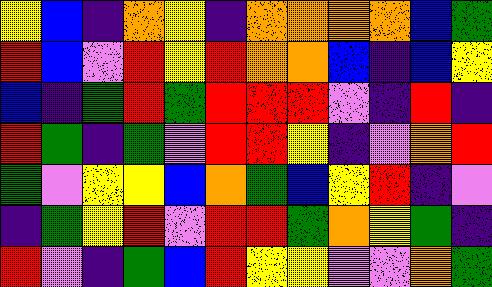[["yellow", "blue", "indigo", "orange", "yellow", "indigo", "orange", "orange", "orange", "orange", "blue", "green"], ["red", "blue", "violet", "red", "yellow", "red", "orange", "orange", "blue", "indigo", "blue", "yellow"], ["blue", "indigo", "green", "red", "green", "red", "red", "red", "violet", "indigo", "red", "indigo"], ["red", "green", "indigo", "green", "violet", "red", "red", "yellow", "indigo", "violet", "orange", "red"], ["green", "violet", "yellow", "yellow", "blue", "orange", "green", "blue", "yellow", "red", "indigo", "violet"], ["indigo", "green", "yellow", "red", "violet", "red", "red", "green", "orange", "yellow", "green", "indigo"], ["red", "violet", "indigo", "green", "blue", "red", "yellow", "yellow", "violet", "violet", "orange", "green"]]